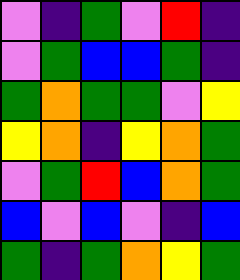[["violet", "indigo", "green", "violet", "red", "indigo"], ["violet", "green", "blue", "blue", "green", "indigo"], ["green", "orange", "green", "green", "violet", "yellow"], ["yellow", "orange", "indigo", "yellow", "orange", "green"], ["violet", "green", "red", "blue", "orange", "green"], ["blue", "violet", "blue", "violet", "indigo", "blue"], ["green", "indigo", "green", "orange", "yellow", "green"]]